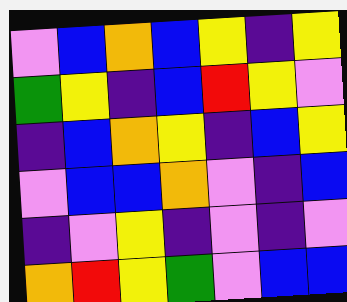[["violet", "blue", "orange", "blue", "yellow", "indigo", "yellow"], ["green", "yellow", "indigo", "blue", "red", "yellow", "violet"], ["indigo", "blue", "orange", "yellow", "indigo", "blue", "yellow"], ["violet", "blue", "blue", "orange", "violet", "indigo", "blue"], ["indigo", "violet", "yellow", "indigo", "violet", "indigo", "violet"], ["orange", "red", "yellow", "green", "violet", "blue", "blue"]]